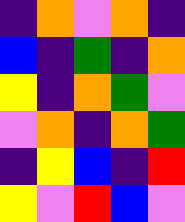[["indigo", "orange", "violet", "orange", "indigo"], ["blue", "indigo", "green", "indigo", "orange"], ["yellow", "indigo", "orange", "green", "violet"], ["violet", "orange", "indigo", "orange", "green"], ["indigo", "yellow", "blue", "indigo", "red"], ["yellow", "violet", "red", "blue", "violet"]]